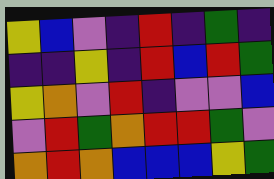[["yellow", "blue", "violet", "indigo", "red", "indigo", "green", "indigo"], ["indigo", "indigo", "yellow", "indigo", "red", "blue", "red", "green"], ["yellow", "orange", "violet", "red", "indigo", "violet", "violet", "blue"], ["violet", "red", "green", "orange", "red", "red", "green", "violet"], ["orange", "red", "orange", "blue", "blue", "blue", "yellow", "green"]]